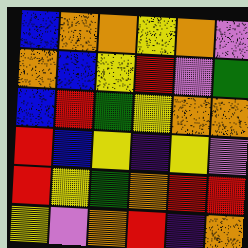[["blue", "orange", "orange", "yellow", "orange", "violet"], ["orange", "blue", "yellow", "red", "violet", "green"], ["blue", "red", "green", "yellow", "orange", "orange"], ["red", "blue", "yellow", "indigo", "yellow", "violet"], ["red", "yellow", "green", "orange", "red", "red"], ["yellow", "violet", "orange", "red", "indigo", "orange"]]